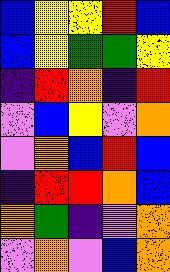[["blue", "yellow", "yellow", "red", "blue"], ["blue", "yellow", "green", "green", "yellow"], ["indigo", "red", "orange", "indigo", "red"], ["violet", "blue", "yellow", "violet", "orange"], ["violet", "orange", "blue", "red", "blue"], ["indigo", "red", "red", "orange", "blue"], ["orange", "green", "indigo", "violet", "orange"], ["violet", "orange", "violet", "blue", "orange"]]